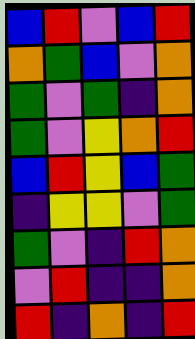[["blue", "red", "violet", "blue", "red"], ["orange", "green", "blue", "violet", "orange"], ["green", "violet", "green", "indigo", "orange"], ["green", "violet", "yellow", "orange", "red"], ["blue", "red", "yellow", "blue", "green"], ["indigo", "yellow", "yellow", "violet", "green"], ["green", "violet", "indigo", "red", "orange"], ["violet", "red", "indigo", "indigo", "orange"], ["red", "indigo", "orange", "indigo", "red"]]